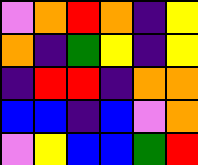[["violet", "orange", "red", "orange", "indigo", "yellow"], ["orange", "indigo", "green", "yellow", "indigo", "yellow"], ["indigo", "red", "red", "indigo", "orange", "orange"], ["blue", "blue", "indigo", "blue", "violet", "orange"], ["violet", "yellow", "blue", "blue", "green", "red"]]